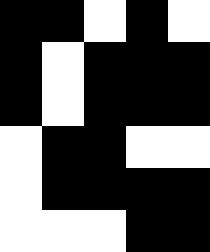[["black", "black", "white", "black", "white"], ["black", "white", "black", "black", "black"], ["black", "white", "black", "black", "black"], ["white", "black", "black", "white", "white"], ["white", "black", "black", "black", "black"], ["white", "white", "white", "black", "black"]]